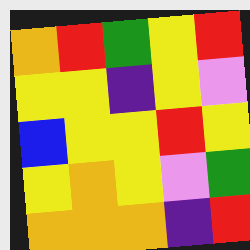[["orange", "red", "green", "yellow", "red"], ["yellow", "yellow", "indigo", "yellow", "violet"], ["blue", "yellow", "yellow", "red", "yellow"], ["yellow", "orange", "yellow", "violet", "green"], ["orange", "orange", "orange", "indigo", "red"]]